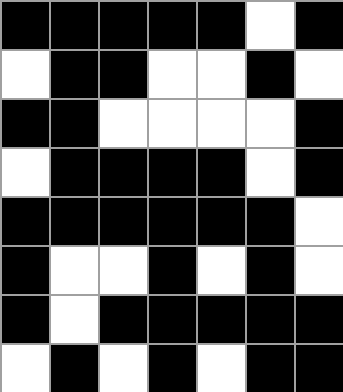[["black", "black", "black", "black", "black", "white", "black"], ["white", "black", "black", "white", "white", "black", "white"], ["black", "black", "white", "white", "white", "white", "black"], ["white", "black", "black", "black", "black", "white", "black"], ["black", "black", "black", "black", "black", "black", "white"], ["black", "white", "white", "black", "white", "black", "white"], ["black", "white", "black", "black", "black", "black", "black"], ["white", "black", "white", "black", "white", "black", "black"]]